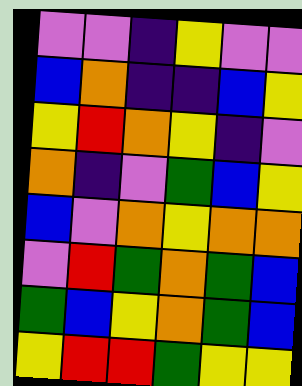[["violet", "violet", "indigo", "yellow", "violet", "violet"], ["blue", "orange", "indigo", "indigo", "blue", "yellow"], ["yellow", "red", "orange", "yellow", "indigo", "violet"], ["orange", "indigo", "violet", "green", "blue", "yellow"], ["blue", "violet", "orange", "yellow", "orange", "orange"], ["violet", "red", "green", "orange", "green", "blue"], ["green", "blue", "yellow", "orange", "green", "blue"], ["yellow", "red", "red", "green", "yellow", "yellow"]]